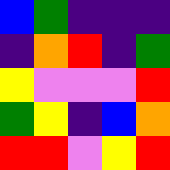[["blue", "green", "indigo", "indigo", "indigo"], ["indigo", "orange", "red", "indigo", "green"], ["yellow", "violet", "violet", "violet", "red"], ["green", "yellow", "indigo", "blue", "orange"], ["red", "red", "violet", "yellow", "red"]]